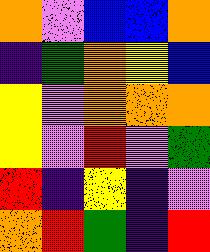[["orange", "violet", "blue", "blue", "orange"], ["indigo", "green", "orange", "yellow", "blue"], ["yellow", "violet", "orange", "orange", "orange"], ["yellow", "violet", "red", "violet", "green"], ["red", "indigo", "yellow", "indigo", "violet"], ["orange", "red", "green", "indigo", "red"]]